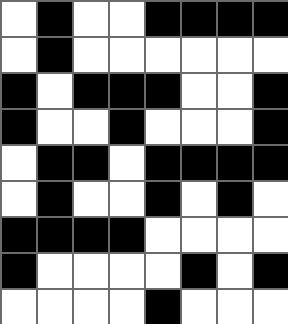[["white", "black", "white", "white", "black", "black", "black", "black"], ["white", "black", "white", "white", "white", "white", "white", "white"], ["black", "white", "black", "black", "black", "white", "white", "black"], ["black", "white", "white", "black", "white", "white", "white", "black"], ["white", "black", "black", "white", "black", "black", "black", "black"], ["white", "black", "white", "white", "black", "white", "black", "white"], ["black", "black", "black", "black", "white", "white", "white", "white"], ["black", "white", "white", "white", "white", "black", "white", "black"], ["white", "white", "white", "white", "black", "white", "white", "white"]]